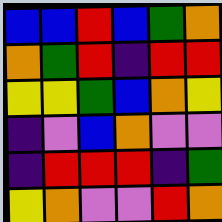[["blue", "blue", "red", "blue", "green", "orange"], ["orange", "green", "red", "indigo", "red", "red"], ["yellow", "yellow", "green", "blue", "orange", "yellow"], ["indigo", "violet", "blue", "orange", "violet", "violet"], ["indigo", "red", "red", "red", "indigo", "green"], ["yellow", "orange", "violet", "violet", "red", "orange"]]